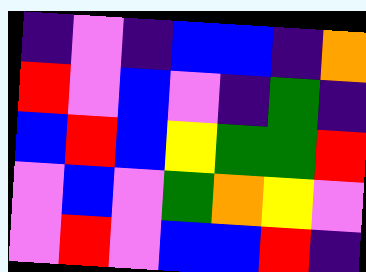[["indigo", "violet", "indigo", "blue", "blue", "indigo", "orange"], ["red", "violet", "blue", "violet", "indigo", "green", "indigo"], ["blue", "red", "blue", "yellow", "green", "green", "red"], ["violet", "blue", "violet", "green", "orange", "yellow", "violet"], ["violet", "red", "violet", "blue", "blue", "red", "indigo"]]